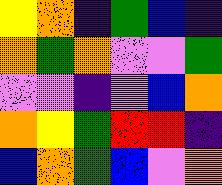[["yellow", "orange", "indigo", "green", "blue", "indigo"], ["orange", "green", "orange", "violet", "violet", "green"], ["violet", "violet", "indigo", "violet", "blue", "orange"], ["orange", "yellow", "green", "red", "red", "indigo"], ["blue", "orange", "green", "blue", "violet", "orange"]]